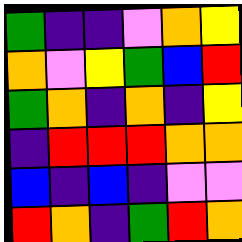[["green", "indigo", "indigo", "violet", "orange", "yellow"], ["orange", "violet", "yellow", "green", "blue", "red"], ["green", "orange", "indigo", "orange", "indigo", "yellow"], ["indigo", "red", "red", "red", "orange", "orange"], ["blue", "indigo", "blue", "indigo", "violet", "violet"], ["red", "orange", "indigo", "green", "red", "orange"]]